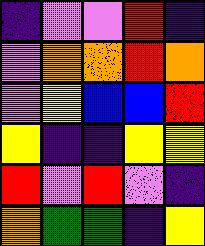[["indigo", "violet", "violet", "red", "indigo"], ["violet", "orange", "orange", "red", "orange"], ["violet", "yellow", "blue", "blue", "red"], ["yellow", "indigo", "indigo", "yellow", "yellow"], ["red", "violet", "red", "violet", "indigo"], ["orange", "green", "green", "indigo", "yellow"]]